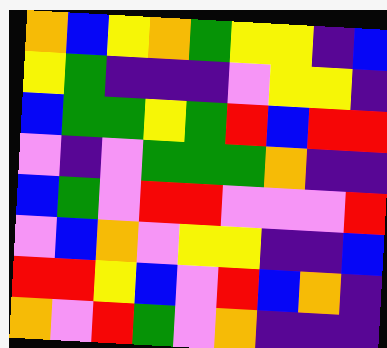[["orange", "blue", "yellow", "orange", "green", "yellow", "yellow", "indigo", "blue"], ["yellow", "green", "indigo", "indigo", "indigo", "violet", "yellow", "yellow", "indigo"], ["blue", "green", "green", "yellow", "green", "red", "blue", "red", "red"], ["violet", "indigo", "violet", "green", "green", "green", "orange", "indigo", "indigo"], ["blue", "green", "violet", "red", "red", "violet", "violet", "violet", "red"], ["violet", "blue", "orange", "violet", "yellow", "yellow", "indigo", "indigo", "blue"], ["red", "red", "yellow", "blue", "violet", "red", "blue", "orange", "indigo"], ["orange", "violet", "red", "green", "violet", "orange", "indigo", "indigo", "indigo"]]